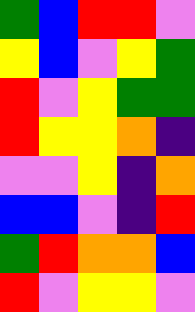[["green", "blue", "red", "red", "violet"], ["yellow", "blue", "violet", "yellow", "green"], ["red", "violet", "yellow", "green", "green"], ["red", "yellow", "yellow", "orange", "indigo"], ["violet", "violet", "yellow", "indigo", "orange"], ["blue", "blue", "violet", "indigo", "red"], ["green", "red", "orange", "orange", "blue"], ["red", "violet", "yellow", "yellow", "violet"]]